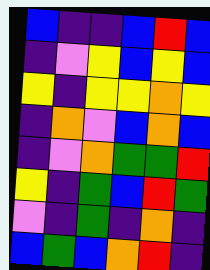[["blue", "indigo", "indigo", "blue", "red", "blue"], ["indigo", "violet", "yellow", "blue", "yellow", "blue"], ["yellow", "indigo", "yellow", "yellow", "orange", "yellow"], ["indigo", "orange", "violet", "blue", "orange", "blue"], ["indigo", "violet", "orange", "green", "green", "red"], ["yellow", "indigo", "green", "blue", "red", "green"], ["violet", "indigo", "green", "indigo", "orange", "indigo"], ["blue", "green", "blue", "orange", "red", "indigo"]]